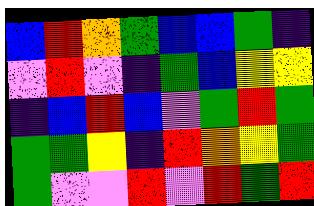[["blue", "red", "orange", "green", "blue", "blue", "green", "indigo"], ["violet", "red", "violet", "indigo", "green", "blue", "yellow", "yellow"], ["indigo", "blue", "red", "blue", "violet", "green", "red", "green"], ["green", "green", "yellow", "indigo", "red", "orange", "yellow", "green"], ["green", "violet", "violet", "red", "violet", "red", "green", "red"]]